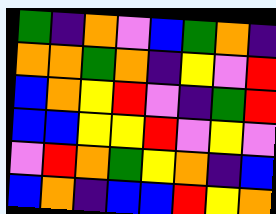[["green", "indigo", "orange", "violet", "blue", "green", "orange", "indigo"], ["orange", "orange", "green", "orange", "indigo", "yellow", "violet", "red"], ["blue", "orange", "yellow", "red", "violet", "indigo", "green", "red"], ["blue", "blue", "yellow", "yellow", "red", "violet", "yellow", "violet"], ["violet", "red", "orange", "green", "yellow", "orange", "indigo", "blue"], ["blue", "orange", "indigo", "blue", "blue", "red", "yellow", "orange"]]